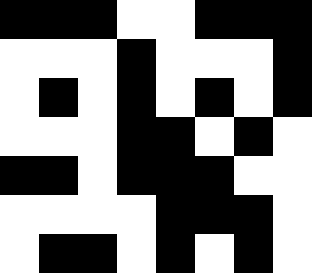[["black", "black", "black", "white", "white", "black", "black", "black"], ["white", "white", "white", "black", "white", "white", "white", "black"], ["white", "black", "white", "black", "white", "black", "white", "black"], ["white", "white", "white", "black", "black", "white", "black", "white"], ["black", "black", "white", "black", "black", "black", "white", "white"], ["white", "white", "white", "white", "black", "black", "black", "white"], ["white", "black", "black", "white", "black", "white", "black", "white"]]